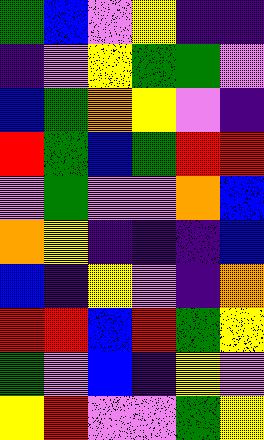[["green", "blue", "violet", "yellow", "indigo", "indigo"], ["indigo", "violet", "yellow", "green", "green", "violet"], ["blue", "green", "orange", "yellow", "violet", "indigo"], ["red", "green", "blue", "green", "red", "red"], ["violet", "green", "violet", "violet", "orange", "blue"], ["orange", "yellow", "indigo", "indigo", "indigo", "blue"], ["blue", "indigo", "yellow", "violet", "indigo", "orange"], ["red", "red", "blue", "red", "green", "yellow"], ["green", "violet", "blue", "indigo", "yellow", "violet"], ["yellow", "red", "violet", "violet", "green", "yellow"]]